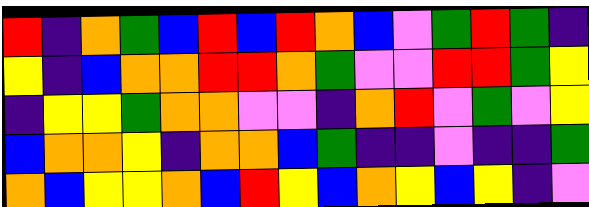[["red", "indigo", "orange", "green", "blue", "red", "blue", "red", "orange", "blue", "violet", "green", "red", "green", "indigo"], ["yellow", "indigo", "blue", "orange", "orange", "red", "red", "orange", "green", "violet", "violet", "red", "red", "green", "yellow"], ["indigo", "yellow", "yellow", "green", "orange", "orange", "violet", "violet", "indigo", "orange", "red", "violet", "green", "violet", "yellow"], ["blue", "orange", "orange", "yellow", "indigo", "orange", "orange", "blue", "green", "indigo", "indigo", "violet", "indigo", "indigo", "green"], ["orange", "blue", "yellow", "yellow", "orange", "blue", "red", "yellow", "blue", "orange", "yellow", "blue", "yellow", "indigo", "violet"]]